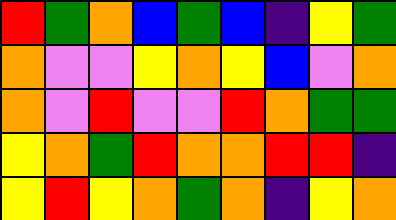[["red", "green", "orange", "blue", "green", "blue", "indigo", "yellow", "green"], ["orange", "violet", "violet", "yellow", "orange", "yellow", "blue", "violet", "orange"], ["orange", "violet", "red", "violet", "violet", "red", "orange", "green", "green"], ["yellow", "orange", "green", "red", "orange", "orange", "red", "red", "indigo"], ["yellow", "red", "yellow", "orange", "green", "orange", "indigo", "yellow", "orange"]]